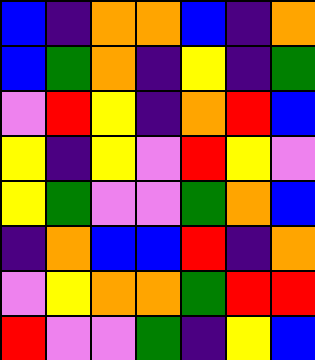[["blue", "indigo", "orange", "orange", "blue", "indigo", "orange"], ["blue", "green", "orange", "indigo", "yellow", "indigo", "green"], ["violet", "red", "yellow", "indigo", "orange", "red", "blue"], ["yellow", "indigo", "yellow", "violet", "red", "yellow", "violet"], ["yellow", "green", "violet", "violet", "green", "orange", "blue"], ["indigo", "orange", "blue", "blue", "red", "indigo", "orange"], ["violet", "yellow", "orange", "orange", "green", "red", "red"], ["red", "violet", "violet", "green", "indigo", "yellow", "blue"]]